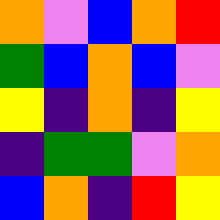[["orange", "violet", "blue", "orange", "red"], ["green", "blue", "orange", "blue", "violet"], ["yellow", "indigo", "orange", "indigo", "yellow"], ["indigo", "green", "green", "violet", "orange"], ["blue", "orange", "indigo", "red", "yellow"]]